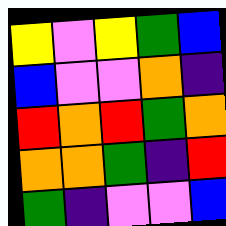[["yellow", "violet", "yellow", "green", "blue"], ["blue", "violet", "violet", "orange", "indigo"], ["red", "orange", "red", "green", "orange"], ["orange", "orange", "green", "indigo", "red"], ["green", "indigo", "violet", "violet", "blue"]]